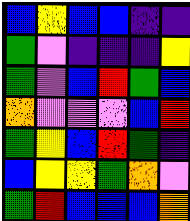[["blue", "yellow", "blue", "blue", "indigo", "indigo"], ["green", "violet", "indigo", "indigo", "indigo", "yellow"], ["green", "violet", "blue", "red", "green", "blue"], ["orange", "violet", "violet", "violet", "blue", "red"], ["green", "yellow", "blue", "red", "green", "indigo"], ["blue", "yellow", "yellow", "green", "orange", "violet"], ["green", "red", "blue", "blue", "blue", "orange"]]